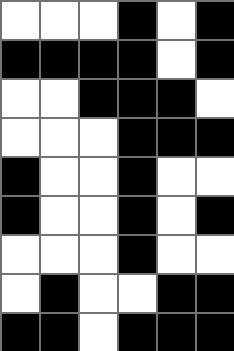[["white", "white", "white", "black", "white", "black"], ["black", "black", "black", "black", "white", "black"], ["white", "white", "black", "black", "black", "white"], ["white", "white", "white", "black", "black", "black"], ["black", "white", "white", "black", "white", "white"], ["black", "white", "white", "black", "white", "black"], ["white", "white", "white", "black", "white", "white"], ["white", "black", "white", "white", "black", "black"], ["black", "black", "white", "black", "black", "black"]]